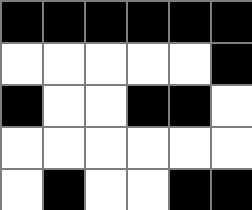[["black", "black", "black", "black", "black", "black"], ["white", "white", "white", "white", "white", "black"], ["black", "white", "white", "black", "black", "white"], ["white", "white", "white", "white", "white", "white"], ["white", "black", "white", "white", "black", "black"]]